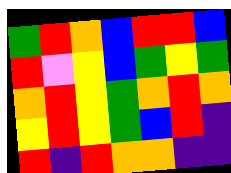[["green", "red", "orange", "blue", "red", "red", "blue"], ["red", "violet", "yellow", "blue", "green", "yellow", "green"], ["orange", "red", "yellow", "green", "orange", "red", "orange"], ["yellow", "red", "yellow", "green", "blue", "red", "indigo"], ["red", "indigo", "red", "orange", "orange", "indigo", "indigo"]]